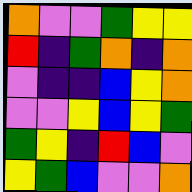[["orange", "violet", "violet", "green", "yellow", "yellow"], ["red", "indigo", "green", "orange", "indigo", "orange"], ["violet", "indigo", "indigo", "blue", "yellow", "orange"], ["violet", "violet", "yellow", "blue", "yellow", "green"], ["green", "yellow", "indigo", "red", "blue", "violet"], ["yellow", "green", "blue", "violet", "violet", "orange"]]